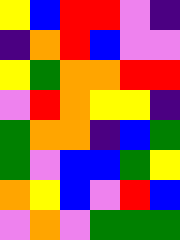[["yellow", "blue", "red", "red", "violet", "indigo"], ["indigo", "orange", "red", "blue", "violet", "violet"], ["yellow", "green", "orange", "orange", "red", "red"], ["violet", "red", "orange", "yellow", "yellow", "indigo"], ["green", "orange", "orange", "indigo", "blue", "green"], ["green", "violet", "blue", "blue", "green", "yellow"], ["orange", "yellow", "blue", "violet", "red", "blue"], ["violet", "orange", "violet", "green", "green", "green"]]